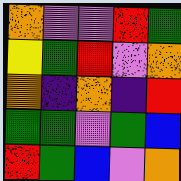[["orange", "violet", "violet", "red", "green"], ["yellow", "green", "red", "violet", "orange"], ["orange", "indigo", "orange", "indigo", "red"], ["green", "green", "violet", "green", "blue"], ["red", "green", "blue", "violet", "orange"]]